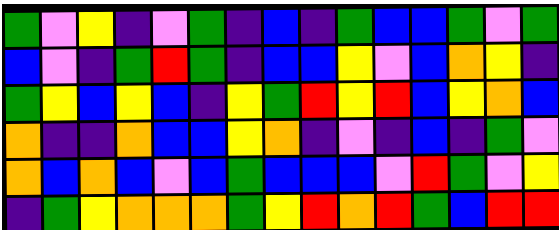[["green", "violet", "yellow", "indigo", "violet", "green", "indigo", "blue", "indigo", "green", "blue", "blue", "green", "violet", "green"], ["blue", "violet", "indigo", "green", "red", "green", "indigo", "blue", "blue", "yellow", "violet", "blue", "orange", "yellow", "indigo"], ["green", "yellow", "blue", "yellow", "blue", "indigo", "yellow", "green", "red", "yellow", "red", "blue", "yellow", "orange", "blue"], ["orange", "indigo", "indigo", "orange", "blue", "blue", "yellow", "orange", "indigo", "violet", "indigo", "blue", "indigo", "green", "violet"], ["orange", "blue", "orange", "blue", "violet", "blue", "green", "blue", "blue", "blue", "violet", "red", "green", "violet", "yellow"], ["indigo", "green", "yellow", "orange", "orange", "orange", "green", "yellow", "red", "orange", "red", "green", "blue", "red", "red"]]